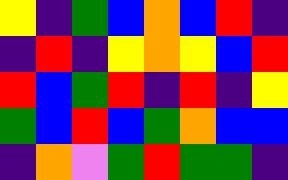[["yellow", "indigo", "green", "blue", "orange", "blue", "red", "indigo"], ["indigo", "red", "indigo", "yellow", "orange", "yellow", "blue", "red"], ["red", "blue", "green", "red", "indigo", "red", "indigo", "yellow"], ["green", "blue", "red", "blue", "green", "orange", "blue", "blue"], ["indigo", "orange", "violet", "green", "red", "green", "green", "indigo"]]